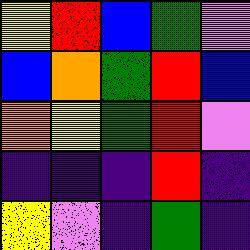[["yellow", "red", "blue", "green", "violet"], ["blue", "orange", "green", "red", "blue"], ["orange", "yellow", "green", "red", "violet"], ["indigo", "indigo", "indigo", "red", "indigo"], ["yellow", "violet", "indigo", "green", "indigo"]]